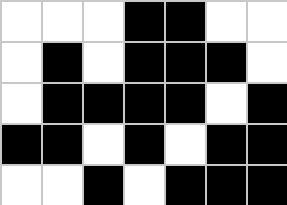[["white", "white", "white", "black", "black", "white", "white"], ["white", "black", "white", "black", "black", "black", "white"], ["white", "black", "black", "black", "black", "white", "black"], ["black", "black", "white", "black", "white", "black", "black"], ["white", "white", "black", "white", "black", "black", "black"]]